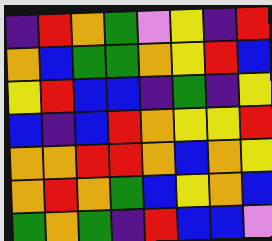[["indigo", "red", "orange", "green", "violet", "yellow", "indigo", "red"], ["orange", "blue", "green", "green", "orange", "yellow", "red", "blue"], ["yellow", "red", "blue", "blue", "indigo", "green", "indigo", "yellow"], ["blue", "indigo", "blue", "red", "orange", "yellow", "yellow", "red"], ["orange", "orange", "red", "red", "orange", "blue", "orange", "yellow"], ["orange", "red", "orange", "green", "blue", "yellow", "orange", "blue"], ["green", "orange", "green", "indigo", "red", "blue", "blue", "violet"]]